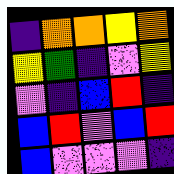[["indigo", "orange", "orange", "yellow", "orange"], ["yellow", "green", "indigo", "violet", "yellow"], ["violet", "indigo", "blue", "red", "indigo"], ["blue", "red", "violet", "blue", "red"], ["blue", "violet", "violet", "violet", "indigo"]]